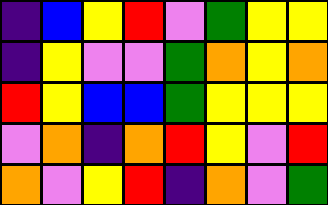[["indigo", "blue", "yellow", "red", "violet", "green", "yellow", "yellow"], ["indigo", "yellow", "violet", "violet", "green", "orange", "yellow", "orange"], ["red", "yellow", "blue", "blue", "green", "yellow", "yellow", "yellow"], ["violet", "orange", "indigo", "orange", "red", "yellow", "violet", "red"], ["orange", "violet", "yellow", "red", "indigo", "orange", "violet", "green"]]